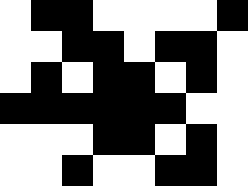[["white", "black", "black", "white", "white", "white", "white", "black"], ["white", "white", "black", "black", "white", "black", "black", "white"], ["white", "black", "white", "black", "black", "white", "black", "white"], ["black", "black", "black", "black", "black", "black", "white", "white"], ["white", "white", "white", "black", "black", "white", "black", "white"], ["white", "white", "black", "white", "white", "black", "black", "white"]]